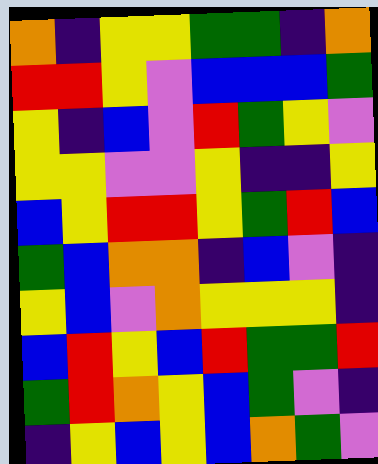[["orange", "indigo", "yellow", "yellow", "green", "green", "indigo", "orange"], ["red", "red", "yellow", "violet", "blue", "blue", "blue", "green"], ["yellow", "indigo", "blue", "violet", "red", "green", "yellow", "violet"], ["yellow", "yellow", "violet", "violet", "yellow", "indigo", "indigo", "yellow"], ["blue", "yellow", "red", "red", "yellow", "green", "red", "blue"], ["green", "blue", "orange", "orange", "indigo", "blue", "violet", "indigo"], ["yellow", "blue", "violet", "orange", "yellow", "yellow", "yellow", "indigo"], ["blue", "red", "yellow", "blue", "red", "green", "green", "red"], ["green", "red", "orange", "yellow", "blue", "green", "violet", "indigo"], ["indigo", "yellow", "blue", "yellow", "blue", "orange", "green", "violet"]]